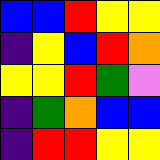[["blue", "blue", "red", "yellow", "yellow"], ["indigo", "yellow", "blue", "red", "orange"], ["yellow", "yellow", "red", "green", "violet"], ["indigo", "green", "orange", "blue", "blue"], ["indigo", "red", "red", "yellow", "yellow"]]